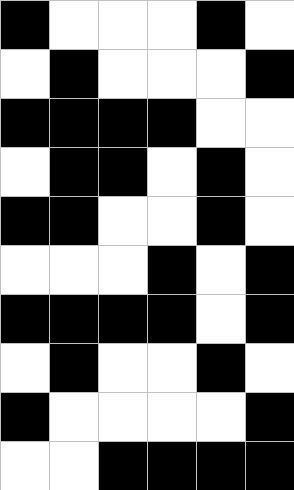[["black", "white", "white", "white", "black", "white"], ["white", "black", "white", "white", "white", "black"], ["black", "black", "black", "black", "white", "white"], ["white", "black", "black", "white", "black", "white"], ["black", "black", "white", "white", "black", "white"], ["white", "white", "white", "black", "white", "black"], ["black", "black", "black", "black", "white", "black"], ["white", "black", "white", "white", "black", "white"], ["black", "white", "white", "white", "white", "black"], ["white", "white", "black", "black", "black", "black"]]